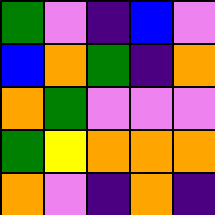[["green", "violet", "indigo", "blue", "violet"], ["blue", "orange", "green", "indigo", "orange"], ["orange", "green", "violet", "violet", "violet"], ["green", "yellow", "orange", "orange", "orange"], ["orange", "violet", "indigo", "orange", "indigo"]]